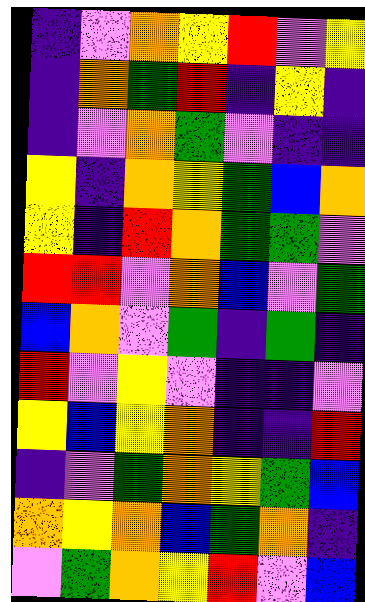[["indigo", "violet", "orange", "yellow", "red", "violet", "yellow"], ["indigo", "orange", "green", "red", "indigo", "yellow", "indigo"], ["indigo", "violet", "orange", "green", "violet", "indigo", "indigo"], ["yellow", "indigo", "orange", "yellow", "green", "blue", "orange"], ["yellow", "indigo", "red", "orange", "green", "green", "violet"], ["red", "red", "violet", "orange", "blue", "violet", "green"], ["blue", "orange", "violet", "green", "indigo", "green", "indigo"], ["red", "violet", "yellow", "violet", "indigo", "indigo", "violet"], ["yellow", "blue", "yellow", "orange", "indigo", "indigo", "red"], ["indigo", "violet", "green", "orange", "yellow", "green", "blue"], ["orange", "yellow", "orange", "blue", "green", "orange", "indigo"], ["violet", "green", "orange", "yellow", "red", "violet", "blue"]]